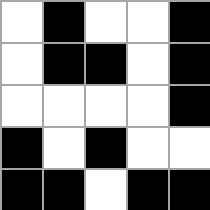[["white", "black", "white", "white", "black"], ["white", "black", "black", "white", "black"], ["white", "white", "white", "white", "black"], ["black", "white", "black", "white", "white"], ["black", "black", "white", "black", "black"]]